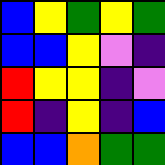[["blue", "yellow", "green", "yellow", "green"], ["blue", "blue", "yellow", "violet", "indigo"], ["red", "yellow", "yellow", "indigo", "violet"], ["red", "indigo", "yellow", "indigo", "blue"], ["blue", "blue", "orange", "green", "green"]]